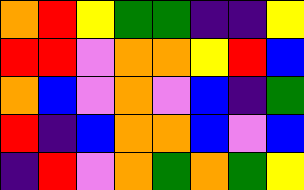[["orange", "red", "yellow", "green", "green", "indigo", "indigo", "yellow"], ["red", "red", "violet", "orange", "orange", "yellow", "red", "blue"], ["orange", "blue", "violet", "orange", "violet", "blue", "indigo", "green"], ["red", "indigo", "blue", "orange", "orange", "blue", "violet", "blue"], ["indigo", "red", "violet", "orange", "green", "orange", "green", "yellow"]]